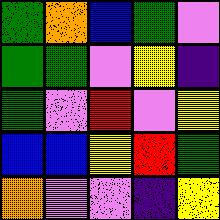[["green", "orange", "blue", "green", "violet"], ["green", "green", "violet", "yellow", "indigo"], ["green", "violet", "red", "violet", "yellow"], ["blue", "blue", "yellow", "red", "green"], ["orange", "violet", "violet", "indigo", "yellow"]]